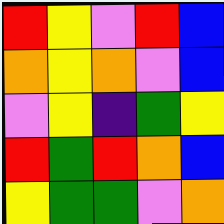[["red", "yellow", "violet", "red", "blue"], ["orange", "yellow", "orange", "violet", "blue"], ["violet", "yellow", "indigo", "green", "yellow"], ["red", "green", "red", "orange", "blue"], ["yellow", "green", "green", "violet", "orange"]]